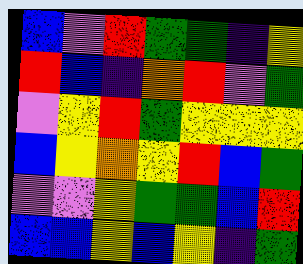[["blue", "violet", "red", "green", "green", "indigo", "yellow"], ["red", "blue", "indigo", "orange", "red", "violet", "green"], ["violet", "yellow", "red", "green", "yellow", "yellow", "yellow"], ["blue", "yellow", "orange", "yellow", "red", "blue", "green"], ["violet", "violet", "yellow", "green", "green", "blue", "red"], ["blue", "blue", "yellow", "blue", "yellow", "indigo", "green"]]